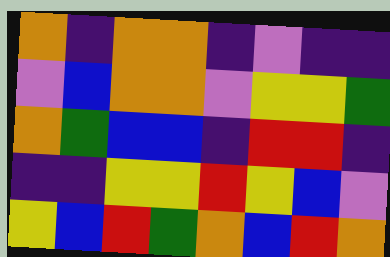[["orange", "indigo", "orange", "orange", "indigo", "violet", "indigo", "indigo"], ["violet", "blue", "orange", "orange", "violet", "yellow", "yellow", "green"], ["orange", "green", "blue", "blue", "indigo", "red", "red", "indigo"], ["indigo", "indigo", "yellow", "yellow", "red", "yellow", "blue", "violet"], ["yellow", "blue", "red", "green", "orange", "blue", "red", "orange"]]